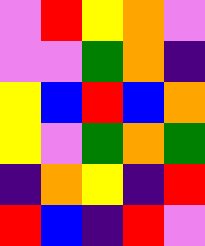[["violet", "red", "yellow", "orange", "violet"], ["violet", "violet", "green", "orange", "indigo"], ["yellow", "blue", "red", "blue", "orange"], ["yellow", "violet", "green", "orange", "green"], ["indigo", "orange", "yellow", "indigo", "red"], ["red", "blue", "indigo", "red", "violet"]]